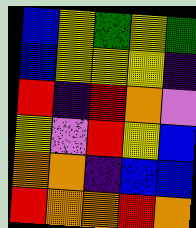[["blue", "yellow", "green", "yellow", "green"], ["blue", "yellow", "yellow", "yellow", "indigo"], ["red", "indigo", "red", "orange", "violet"], ["yellow", "violet", "red", "yellow", "blue"], ["orange", "orange", "indigo", "blue", "blue"], ["red", "orange", "orange", "red", "orange"]]